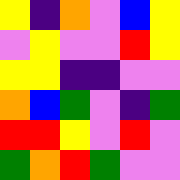[["yellow", "indigo", "orange", "violet", "blue", "yellow"], ["violet", "yellow", "violet", "violet", "red", "yellow"], ["yellow", "yellow", "indigo", "indigo", "violet", "violet"], ["orange", "blue", "green", "violet", "indigo", "green"], ["red", "red", "yellow", "violet", "red", "violet"], ["green", "orange", "red", "green", "violet", "violet"]]